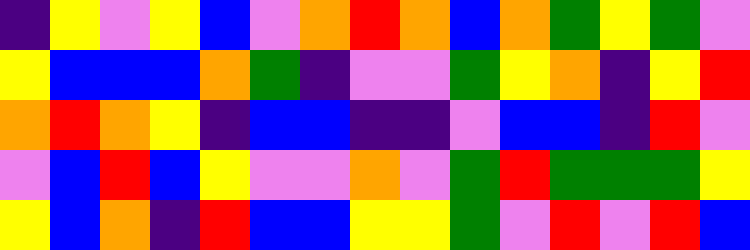[["indigo", "yellow", "violet", "yellow", "blue", "violet", "orange", "red", "orange", "blue", "orange", "green", "yellow", "green", "violet"], ["yellow", "blue", "blue", "blue", "orange", "green", "indigo", "violet", "violet", "green", "yellow", "orange", "indigo", "yellow", "red"], ["orange", "red", "orange", "yellow", "indigo", "blue", "blue", "indigo", "indigo", "violet", "blue", "blue", "indigo", "red", "violet"], ["violet", "blue", "red", "blue", "yellow", "violet", "violet", "orange", "violet", "green", "red", "green", "green", "green", "yellow"], ["yellow", "blue", "orange", "indigo", "red", "blue", "blue", "yellow", "yellow", "green", "violet", "red", "violet", "red", "blue"]]